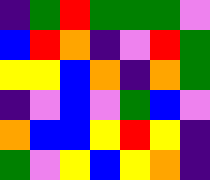[["indigo", "green", "red", "green", "green", "green", "violet"], ["blue", "red", "orange", "indigo", "violet", "red", "green"], ["yellow", "yellow", "blue", "orange", "indigo", "orange", "green"], ["indigo", "violet", "blue", "violet", "green", "blue", "violet"], ["orange", "blue", "blue", "yellow", "red", "yellow", "indigo"], ["green", "violet", "yellow", "blue", "yellow", "orange", "indigo"]]